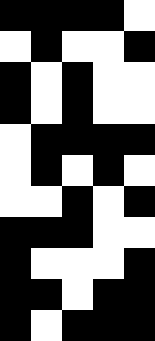[["black", "black", "black", "black", "white"], ["white", "black", "white", "white", "black"], ["black", "white", "black", "white", "white"], ["black", "white", "black", "white", "white"], ["white", "black", "black", "black", "black"], ["white", "black", "white", "black", "white"], ["white", "white", "black", "white", "black"], ["black", "black", "black", "white", "white"], ["black", "white", "white", "white", "black"], ["black", "black", "white", "black", "black"], ["black", "white", "black", "black", "black"]]